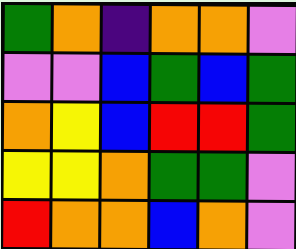[["green", "orange", "indigo", "orange", "orange", "violet"], ["violet", "violet", "blue", "green", "blue", "green"], ["orange", "yellow", "blue", "red", "red", "green"], ["yellow", "yellow", "orange", "green", "green", "violet"], ["red", "orange", "orange", "blue", "orange", "violet"]]